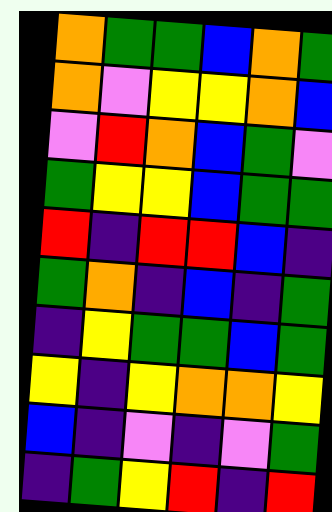[["orange", "green", "green", "blue", "orange", "green"], ["orange", "violet", "yellow", "yellow", "orange", "blue"], ["violet", "red", "orange", "blue", "green", "violet"], ["green", "yellow", "yellow", "blue", "green", "green"], ["red", "indigo", "red", "red", "blue", "indigo"], ["green", "orange", "indigo", "blue", "indigo", "green"], ["indigo", "yellow", "green", "green", "blue", "green"], ["yellow", "indigo", "yellow", "orange", "orange", "yellow"], ["blue", "indigo", "violet", "indigo", "violet", "green"], ["indigo", "green", "yellow", "red", "indigo", "red"]]